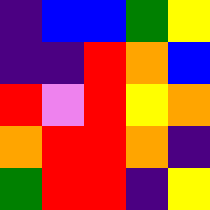[["indigo", "blue", "blue", "green", "yellow"], ["indigo", "indigo", "red", "orange", "blue"], ["red", "violet", "red", "yellow", "orange"], ["orange", "red", "red", "orange", "indigo"], ["green", "red", "red", "indigo", "yellow"]]